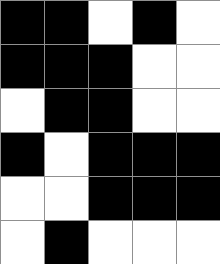[["black", "black", "white", "black", "white"], ["black", "black", "black", "white", "white"], ["white", "black", "black", "white", "white"], ["black", "white", "black", "black", "black"], ["white", "white", "black", "black", "black"], ["white", "black", "white", "white", "white"]]